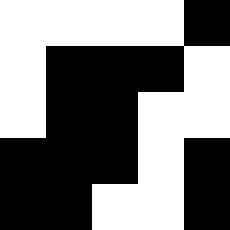[["white", "white", "white", "white", "black"], ["white", "black", "black", "black", "white"], ["white", "black", "black", "white", "white"], ["black", "black", "black", "white", "black"], ["black", "black", "white", "white", "black"]]